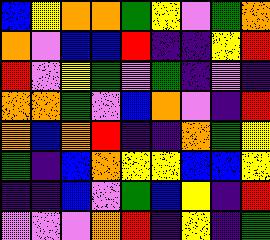[["blue", "yellow", "orange", "orange", "green", "yellow", "violet", "green", "orange"], ["orange", "violet", "blue", "blue", "red", "indigo", "indigo", "yellow", "red"], ["red", "violet", "yellow", "green", "violet", "green", "indigo", "violet", "indigo"], ["orange", "orange", "green", "violet", "blue", "orange", "violet", "indigo", "red"], ["orange", "blue", "orange", "red", "indigo", "indigo", "orange", "green", "yellow"], ["green", "indigo", "blue", "orange", "yellow", "yellow", "blue", "blue", "yellow"], ["indigo", "indigo", "blue", "violet", "green", "blue", "yellow", "indigo", "red"], ["violet", "violet", "violet", "orange", "red", "indigo", "yellow", "indigo", "green"]]